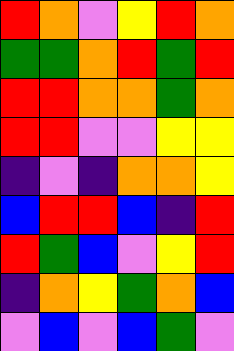[["red", "orange", "violet", "yellow", "red", "orange"], ["green", "green", "orange", "red", "green", "red"], ["red", "red", "orange", "orange", "green", "orange"], ["red", "red", "violet", "violet", "yellow", "yellow"], ["indigo", "violet", "indigo", "orange", "orange", "yellow"], ["blue", "red", "red", "blue", "indigo", "red"], ["red", "green", "blue", "violet", "yellow", "red"], ["indigo", "orange", "yellow", "green", "orange", "blue"], ["violet", "blue", "violet", "blue", "green", "violet"]]